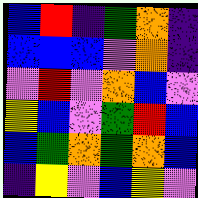[["blue", "red", "indigo", "green", "orange", "indigo"], ["blue", "blue", "blue", "violet", "orange", "indigo"], ["violet", "red", "violet", "orange", "blue", "violet"], ["yellow", "blue", "violet", "green", "red", "blue"], ["blue", "green", "orange", "green", "orange", "blue"], ["indigo", "yellow", "violet", "blue", "yellow", "violet"]]